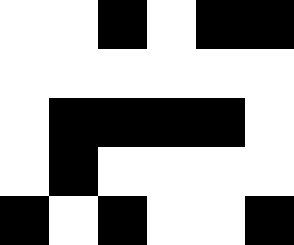[["white", "white", "black", "white", "black", "black"], ["white", "white", "white", "white", "white", "white"], ["white", "black", "black", "black", "black", "white"], ["white", "black", "white", "white", "white", "white"], ["black", "white", "black", "white", "white", "black"]]